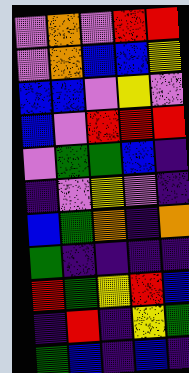[["violet", "orange", "violet", "red", "red"], ["violet", "orange", "blue", "blue", "yellow"], ["blue", "blue", "violet", "yellow", "violet"], ["blue", "violet", "red", "red", "red"], ["violet", "green", "green", "blue", "indigo"], ["indigo", "violet", "yellow", "violet", "indigo"], ["blue", "green", "orange", "indigo", "orange"], ["green", "indigo", "indigo", "indigo", "indigo"], ["red", "green", "yellow", "red", "blue"], ["indigo", "red", "indigo", "yellow", "green"], ["green", "blue", "indigo", "blue", "indigo"]]